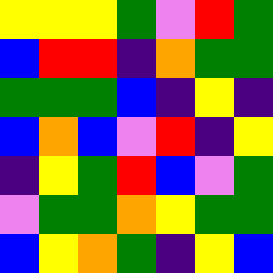[["yellow", "yellow", "yellow", "green", "violet", "red", "green"], ["blue", "red", "red", "indigo", "orange", "green", "green"], ["green", "green", "green", "blue", "indigo", "yellow", "indigo"], ["blue", "orange", "blue", "violet", "red", "indigo", "yellow"], ["indigo", "yellow", "green", "red", "blue", "violet", "green"], ["violet", "green", "green", "orange", "yellow", "green", "green"], ["blue", "yellow", "orange", "green", "indigo", "yellow", "blue"]]